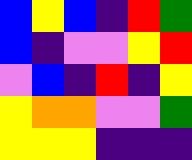[["blue", "yellow", "blue", "indigo", "red", "green"], ["blue", "indigo", "violet", "violet", "yellow", "red"], ["violet", "blue", "indigo", "red", "indigo", "yellow"], ["yellow", "orange", "orange", "violet", "violet", "green"], ["yellow", "yellow", "yellow", "indigo", "indigo", "indigo"]]